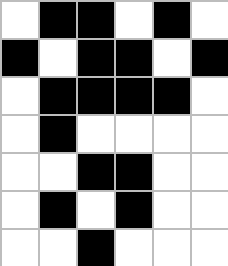[["white", "black", "black", "white", "black", "white"], ["black", "white", "black", "black", "white", "black"], ["white", "black", "black", "black", "black", "white"], ["white", "black", "white", "white", "white", "white"], ["white", "white", "black", "black", "white", "white"], ["white", "black", "white", "black", "white", "white"], ["white", "white", "black", "white", "white", "white"]]